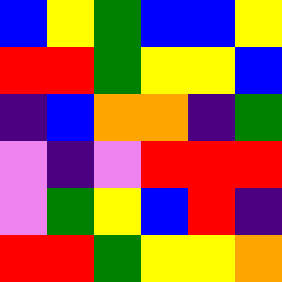[["blue", "yellow", "green", "blue", "blue", "yellow"], ["red", "red", "green", "yellow", "yellow", "blue"], ["indigo", "blue", "orange", "orange", "indigo", "green"], ["violet", "indigo", "violet", "red", "red", "red"], ["violet", "green", "yellow", "blue", "red", "indigo"], ["red", "red", "green", "yellow", "yellow", "orange"]]